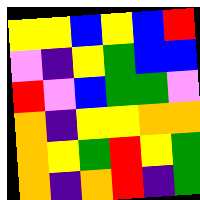[["yellow", "yellow", "blue", "yellow", "blue", "red"], ["violet", "indigo", "yellow", "green", "blue", "blue"], ["red", "violet", "blue", "green", "green", "violet"], ["orange", "indigo", "yellow", "yellow", "orange", "orange"], ["orange", "yellow", "green", "red", "yellow", "green"], ["orange", "indigo", "orange", "red", "indigo", "green"]]